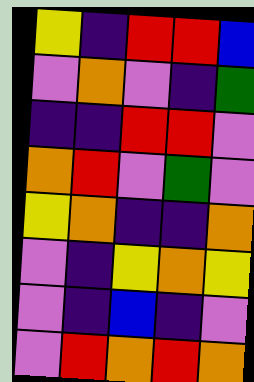[["yellow", "indigo", "red", "red", "blue"], ["violet", "orange", "violet", "indigo", "green"], ["indigo", "indigo", "red", "red", "violet"], ["orange", "red", "violet", "green", "violet"], ["yellow", "orange", "indigo", "indigo", "orange"], ["violet", "indigo", "yellow", "orange", "yellow"], ["violet", "indigo", "blue", "indigo", "violet"], ["violet", "red", "orange", "red", "orange"]]